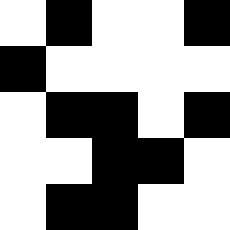[["white", "black", "white", "white", "black"], ["black", "white", "white", "white", "white"], ["white", "black", "black", "white", "black"], ["white", "white", "black", "black", "white"], ["white", "black", "black", "white", "white"]]